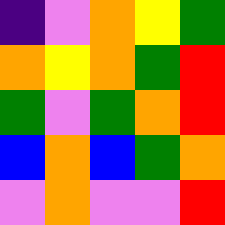[["indigo", "violet", "orange", "yellow", "green"], ["orange", "yellow", "orange", "green", "red"], ["green", "violet", "green", "orange", "red"], ["blue", "orange", "blue", "green", "orange"], ["violet", "orange", "violet", "violet", "red"]]